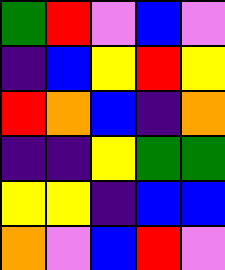[["green", "red", "violet", "blue", "violet"], ["indigo", "blue", "yellow", "red", "yellow"], ["red", "orange", "blue", "indigo", "orange"], ["indigo", "indigo", "yellow", "green", "green"], ["yellow", "yellow", "indigo", "blue", "blue"], ["orange", "violet", "blue", "red", "violet"]]